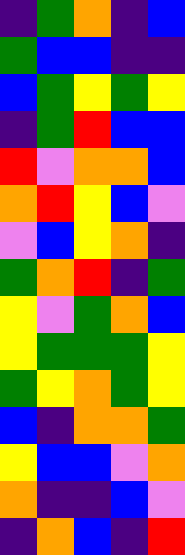[["indigo", "green", "orange", "indigo", "blue"], ["green", "blue", "blue", "indigo", "indigo"], ["blue", "green", "yellow", "green", "yellow"], ["indigo", "green", "red", "blue", "blue"], ["red", "violet", "orange", "orange", "blue"], ["orange", "red", "yellow", "blue", "violet"], ["violet", "blue", "yellow", "orange", "indigo"], ["green", "orange", "red", "indigo", "green"], ["yellow", "violet", "green", "orange", "blue"], ["yellow", "green", "green", "green", "yellow"], ["green", "yellow", "orange", "green", "yellow"], ["blue", "indigo", "orange", "orange", "green"], ["yellow", "blue", "blue", "violet", "orange"], ["orange", "indigo", "indigo", "blue", "violet"], ["indigo", "orange", "blue", "indigo", "red"]]